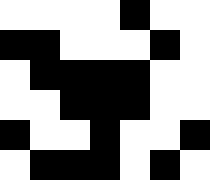[["white", "white", "white", "white", "black", "white", "white"], ["black", "black", "white", "white", "white", "black", "white"], ["white", "black", "black", "black", "black", "white", "white"], ["white", "white", "black", "black", "black", "white", "white"], ["black", "white", "white", "black", "white", "white", "black"], ["white", "black", "black", "black", "white", "black", "white"]]